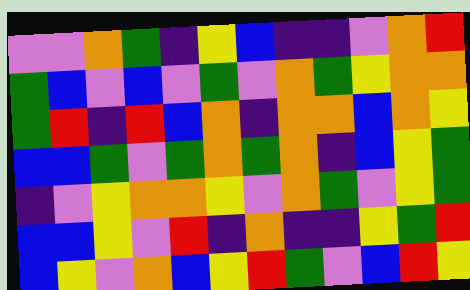[["violet", "violet", "orange", "green", "indigo", "yellow", "blue", "indigo", "indigo", "violet", "orange", "red"], ["green", "blue", "violet", "blue", "violet", "green", "violet", "orange", "green", "yellow", "orange", "orange"], ["green", "red", "indigo", "red", "blue", "orange", "indigo", "orange", "orange", "blue", "orange", "yellow"], ["blue", "blue", "green", "violet", "green", "orange", "green", "orange", "indigo", "blue", "yellow", "green"], ["indigo", "violet", "yellow", "orange", "orange", "yellow", "violet", "orange", "green", "violet", "yellow", "green"], ["blue", "blue", "yellow", "violet", "red", "indigo", "orange", "indigo", "indigo", "yellow", "green", "red"], ["blue", "yellow", "violet", "orange", "blue", "yellow", "red", "green", "violet", "blue", "red", "yellow"]]